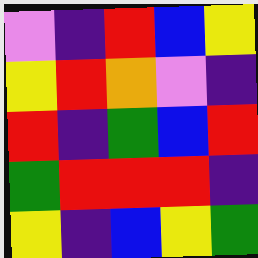[["violet", "indigo", "red", "blue", "yellow"], ["yellow", "red", "orange", "violet", "indigo"], ["red", "indigo", "green", "blue", "red"], ["green", "red", "red", "red", "indigo"], ["yellow", "indigo", "blue", "yellow", "green"]]